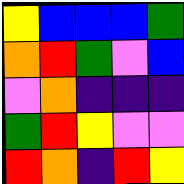[["yellow", "blue", "blue", "blue", "green"], ["orange", "red", "green", "violet", "blue"], ["violet", "orange", "indigo", "indigo", "indigo"], ["green", "red", "yellow", "violet", "violet"], ["red", "orange", "indigo", "red", "yellow"]]